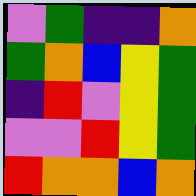[["violet", "green", "indigo", "indigo", "orange"], ["green", "orange", "blue", "yellow", "green"], ["indigo", "red", "violet", "yellow", "green"], ["violet", "violet", "red", "yellow", "green"], ["red", "orange", "orange", "blue", "orange"]]